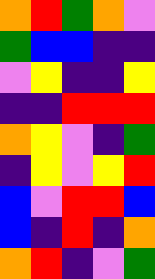[["orange", "red", "green", "orange", "violet"], ["green", "blue", "blue", "indigo", "indigo"], ["violet", "yellow", "indigo", "indigo", "yellow"], ["indigo", "indigo", "red", "red", "red"], ["orange", "yellow", "violet", "indigo", "green"], ["indigo", "yellow", "violet", "yellow", "red"], ["blue", "violet", "red", "red", "blue"], ["blue", "indigo", "red", "indigo", "orange"], ["orange", "red", "indigo", "violet", "green"]]